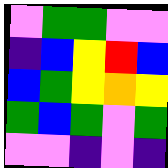[["violet", "green", "green", "violet", "violet"], ["indigo", "blue", "yellow", "red", "blue"], ["blue", "green", "yellow", "orange", "yellow"], ["green", "blue", "green", "violet", "green"], ["violet", "violet", "indigo", "violet", "indigo"]]